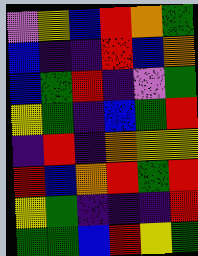[["violet", "yellow", "blue", "red", "orange", "green"], ["blue", "indigo", "indigo", "red", "blue", "orange"], ["blue", "green", "red", "indigo", "violet", "green"], ["yellow", "green", "indigo", "blue", "green", "red"], ["indigo", "red", "indigo", "orange", "yellow", "yellow"], ["red", "blue", "orange", "red", "green", "red"], ["yellow", "green", "indigo", "indigo", "indigo", "red"], ["green", "green", "blue", "red", "yellow", "green"]]